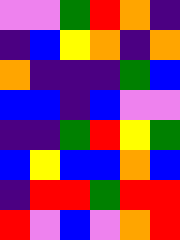[["violet", "violet", "green", "red", "orange", "indigo"], ["indigo", "blue", "yellow", "orange", "indigo", "orange"], ["orange", "indigo", "indigo", "indigo", "green", "blue"], ["blue", "blue", "indigo", "blue", "violet", "violet"], ["indigo", "indigo", "green", "red", "yellow", "green"], ["blue", "yellow", "blue", "blue", "orange", "blue"], ["indigo", "red", "red", "green", "red", "red"], ["red", "violet", "blue", "violet", "orange", "red"]]